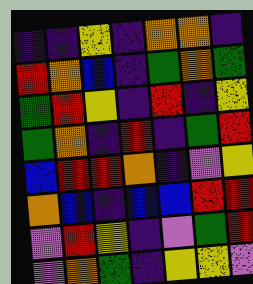[["indigo", "indigo", "yellow", "indigo", "orange", "orange", "indigo"], ["red", "orange", "blue", "indigo", "green", "orange", "green"], ["green", "red", "yellow", "indigo", "red", "indigo", "yellow"], ["green", "orange", "indigo", "red", "indigo", "green", "red"], ["blue", "red", "red", "orange", "indigo", "violet", "yellow"], ["orange", "blue", "indigo", "blue", "blue", "red", "red"], ["violet", "red", "yellow", "indigo", "violet", "green", "red"], ["violet", "orange", "green", "indigo", "yellow", "yellow", "violet"]]